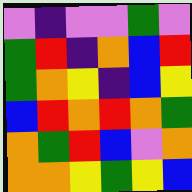[["violet", "indigo", "violet", "violet", "green", "violet"], ["green", "red", "indigo", "orange", "blue", "red"], ["green", "orange", "yellow", "indigo", "blue", "yellow"], ["blue", "red", "orange", "red", "orange", "green"], ["orange", "green", "red", "blue", "violet", "orange"], ["orange", "orange", "yellow", "green", "yellow", "blue"]]